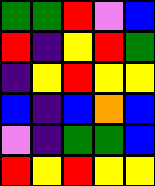[["green", "green", "red", "violet", "blue"], ["red", "indigo", "yellow", "red", "green"], ["indigo", "yellow", "red", "yellow", "yellow"], ["blue", "indigo", "blue", "orange", "blue"], ["violet", "indigo", "green", "green", "blue"], ["red", "yellow", "red", "yellow", "yellow"]]